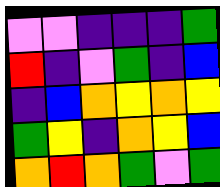[["violet", "violet", "indigo", "indigo", "indigo", "green"], ["red", "indigo", "violet", "green", "indigo", "blue"], ["indigo", "blue", "orange", "yellow", "orange", "yellow"], ["green", "yellow", "indigo", "orange", "yellow", "blue"], ["orange", "red", "orange", "green", "violet", "green"]]